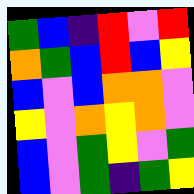[["green", "blue", "indigo", "red", "violet", "red"], ["orange", "green", "blue", "red", "blue", "yellow"], ["blue", "violet", "blue", "orange", "orange", "violet"], ["yellow", "violet", "orange", "yellow", "orange", "violet"], ["blue", "violet", "green", "yellow", "violet", "green"], ["blue", "violet", "green", "indigo", "green", "yellow"]]